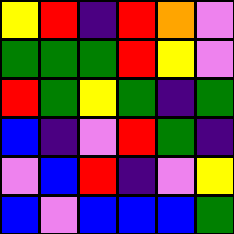[["yellow", "red", "indigo", "red", "orange", "violet"], ["green", "green", "green", "red", "yellow", "violet"], ["red", "green", "yellow", "green", "indigo", "green"], ["blue", "indigo", "violet", "red", "green", "indigo"], ["violet", "blue", "red", "indigo", "violet", "yellow"], ["blue", "violet", "blue", "blue", "blue", "green"]]